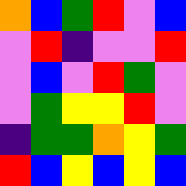[["orange", "blue", "green", "red", "violet", "blue"], ["violet", "red", "indigo", "violet", "violet", "red"], ["violet", "blue", "violet", "red", "green", "violet"], ["violet", "green", "yellow", "yellow", "red", "violet"], ["indigo", "green", "green", "orange", "yellow", "green"], ["red", "blue", "yellow", "blue", "yellow", "blue"]]